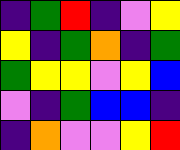[["indigo", "green", "red", "indigo", "violet", "yellow"], ["yellow", "indigo", "green", "orange", "indigo", "green"], ["green", "yellow", "yellow", "violet", "yellow", "blue"], ["violet", "indigo", "green", "blue", "blue", "indigo"], ["indigo", "orange", "violet", "violet", "yellow", "red"]]